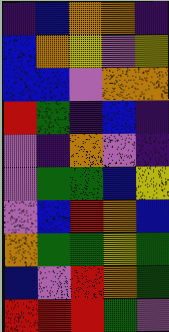[["indigo", "blue", "orange", "orange", "indigo"], ["blue", "orange", "yellow", "violet", "yellow"], ["blue", "blue", "violet", "orange", "orange"], ["red", "green", "indigo", "blue", "indigo"], ["violet", "indigo", "orange", "violet", "indigo"], ["violet", "green", "green", "blue", "yellow"], ["violet", "blue", "red", "orange", "blue"], ["orange", "green", "green", "yellow", "green"], ["blue", "violet", "red", "orange", "green"], ["red", "red", "red", "green", "violet"]]